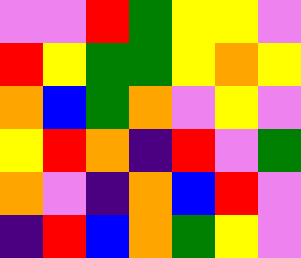[["violet", "violet", "red", "green", "yellow", "yellow", "violet"], ["red", "yellow", "green", "green", "yellow", "orange", "yellow"], ["orange", "blue", "green", "orange", "violet", "yellow", "violet"], ["yellow", "red", "orange", "indigo", "red", "violet", "green"], ["orange", "violet", "indigo", "orange", "blue", "red", "violet"], ["indigo", "red", "blue", "orange", "green", "yellow", "violet"]]